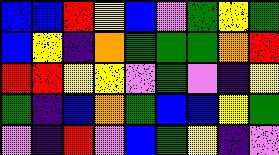[["blue", "blue", "red", "yellow", "blue", "violet", "green", "yellow", "green"], ["blue", "yellow", "indigo", "orange", "green", "green", "green", "orange", "red"], ["red", "red", "yellow", "yellow", "violet", "green", "violet", "indigo", "yellow"], ["green", "indigo", "blue", "orange", "green", "blue", "blue", "yellow", "green"], ["violet", "indigo", "red", "violet", "blue", "green", "yellow", "indigo", "violet"]]